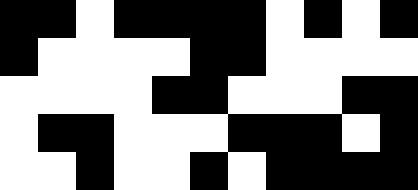[["black", "black", "white", "black", "black", "black", "black", "white", "black", "white", "black"], ["black", "white", "white", "white", "white", "black", "black", "white", "white", "white", "white"], ["white", "white", "white", "white", "black", "black", "white", "white", "white", "black", "black"], ["white", "black", "black", "white", "white", "white", "black", "black", "black", "white", "black"], ["white", "white", "black", "white", "white", "black", "white", "black", "black", "black", "black"]]